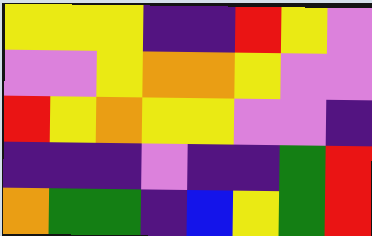[["yellow", "yellow", "yellow", "indigo", "indigo", "red", "yellow", "violet"], ["violet", "violet", "yellow", "orange", "orange", "yellow", "violet", "violet"], ["red", "yellow", "orange", "yellow", "yellow", "violet", "violet", "indigo"], ["indigo", "indigo", "indigo", "violet", "indigo", "indigo", "green", "red"], ["orange", "green", "green", "indigo", "blue", "yellow", "green", "red"]]